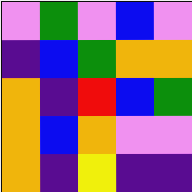[["violet", "green", "violet", "blue", "violet"], ["indigo", "blue", "green", "orange", "orange"], ["orange", "indigo", "red", "blue", "green"], ["orange", "blue", "orange", "violet", "violet"], ["orange", "indigo", "yellow", "indigo", "indigo"]]